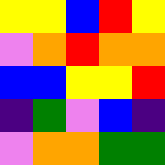[["yellow", "yellow", "blue", "red", "yellow"], ["violet", "orange", "red", "orange", "orange"], ["blue", "blue", "yellow", "yellow", "red"], ["indigo", "green", "violet", "blue", "indigo"], ["violet", "orange", "orange", "green", "green"]]